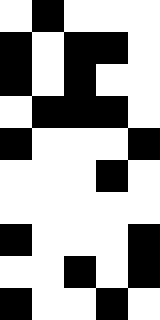[["white", "black", "white", "white", "white"], ["black", "white", "black", "black", "white"], ["black", "white", "black", "white", "white"], ["white", "black", "black", "black", "white"], ["black", "white", "white", "white", "black"], ["white", "white", "white", "black", "white"], ["white", "white", "white", "white", "white"], ["black", "white", "white", "white", "black"], ["white", "white", "black", "white", "black"], ["black", "white", "white", "black", "white"]]